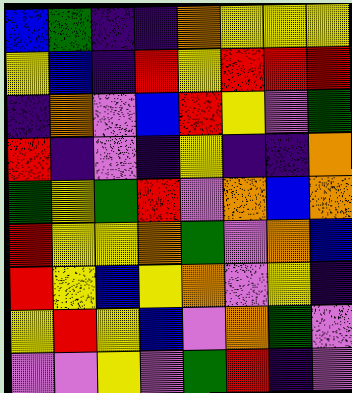[["blue", "green", "indigo", "indigo", "orange", "yellow", "yellow", "yellow"], ["yellow", "blue", "indigo", "red", "yellow", "red", "red", "red"], ["indigo", "orange", "violet", "blue", "red", "yellow", "violet", "green"], ["red", "indigo", "violet", "indigo", "yellow", "indigo", "indigo", "orange"], ["green", "yellow", "green", "red", "violet", "orange", "blue", "orange"], ["red", "yellow", "yellow", "orange", "green", "violet", "orange", "blue"], ["red", "yellow", "blue", "yellow", "orange", "violet", "yellow", "indigo"], ["yellow", "red", "yellow", "blue", "violet", "orange", "green", "violet"], ["violet", "violet", "yellow", "violet", "green", "red", "indigo", "violet"]]